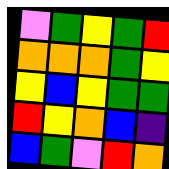[["violet", "green", "yellow", "green", "red"], ["orange", "orange", "orange", "green", "yellow"], ["yellow", "blue", "yellow", "green", "green"], ["red", "yellow", "orange", "blue", "indigo"], ["blue", "green", "violet", "red", "orange"]]